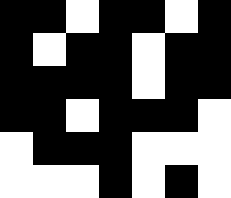[["black", "black", "white", "black", "black", "white", "black"], ["black", "white", "black", "black", "white", "black", "black"], ["black", "black", "black", "black", "white", "black", "black"], ["black", "black", "white", "black", "black", "black", "white"], ["white", "black", "black", "black", "white", "white", "white"], ["white", "white", "white", "black", "white", "black", "white"]]